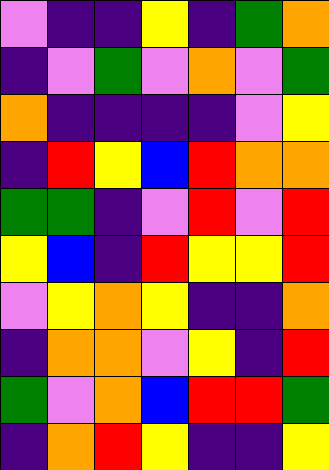[["violet", "indigo", "indigo", "yellow", "indigo", "green", "orange"], ["indigo", "violet", "green", "violet", "orange", "violet", "green"], ["orange", "indigo", "indigo", "indigo", "indigo", "violet", "yellow"], ["indigo", "red", "yellow", "blue", "red", "orange", "orange"], ["green", "green", "indigo", "violet", "red", "violet", "red"], ["yellow", "blue", "indigo", "red", "yellow", "yellow", "red"], ["violet", "yellow", "orange", "yellow", "indigo", "indigo", "orange"], ["indigo", "orange", "orange", "violet", "yellow", "indigo", "red"], ["green", "violet", "orange", "blue", "red", "red", "green"], ["indigo", "orange", "red", "yellow", "indigo", "indigo", "yellow"]]